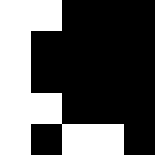[["white", "white", "black", "black", "black"], ["white", "black", "black", "black", "black"], ["white", "black", "black", "black", "black"], ["white", "white", "black", "black", "black"], ["white", "black", "white", "white", "black"]]